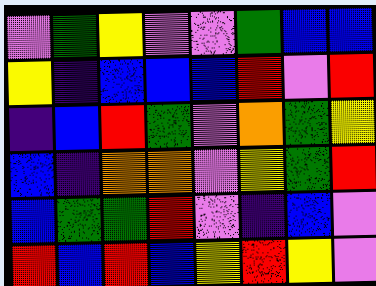[["violet", "green", "yellow", "violet", "violet", "green", "blue", "blue"], ["yellow", "indigo", "blue", "blue", "blue", "red", "violet", "red"], ["indigo", "blue", "red", "green", "violet", "orange", "green", "yellow"], ["blue", "indigo", "orange", "orange", "violet", "yellow", "green", "red"], ["blue", "green", "green", "red", "violet", "indigo", "blue", "violet"], ["red", "blue", "red", "blue", "yellow", "red", "yellow", "violet"]]